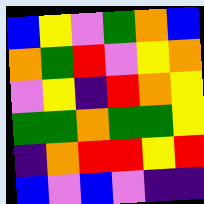[["blue", "yellow", "violet", "green", "orange", "blue"], ["orange", "green", "red", "violet", "yellow", "orange"], ["violet", "yellow", "indigo", "red", "orange", "yellow"], ["green", "green", "orange", "green", "green", "yellow"], ["indigo", "orange", "red", "red", "yellow", "red"], ["blue", "violet", "blue", "violet", "indigo", "indigo"]]